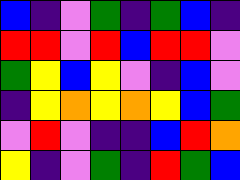[["blue", "indigo", "violet", "green", "indigo", "green", "blue", "indigo"], ["red", "red", "violet", "red", "blue", "red", "red", "violet"], ["green", "yellow", "blue", "yellow", "violet", "indigo", "blue", "violet"], ["indigo", "yellow", "orange", "yellow", "orange", "yellow", "blue", "green"], ["violet", "red", "violet", "indigo", "indigo", "blue", "red", "orange"], ["yellow", "indigo", "violet", "green", "indigo", "red", "green", "blue"]]